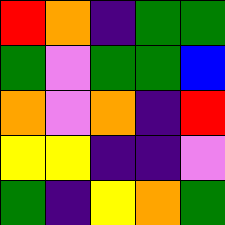[["red", "orange", "indigo", "green", "green"], ["green", "violet", "green", "green", "blue"], ["orange", "violet", "orange", "indigo", "red"], ["yellow", "yellow", "indigo", "indigo", "violet"], ["green", "indigo", "yellow", "orange", "green"]]